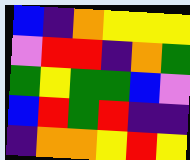[["blue", "indigo", "orange", "yellow", "yellow", "yellow"], ["violet", "red", "red", "indigo", "orange", "green"], ["green", "yellow", "green", "green", "blue", "violet"], ["blue", "red", "green", "red", "indigo", "indigo"], ["indigo", "orange", "orange", "yellow", "red", "yellow"]]